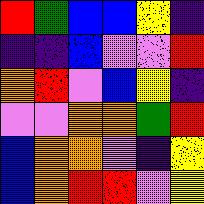[["red", "green", "blue", "blue", "yellow", "indigo"], ["indigo", "indigo", "blue", "violet", "violet", "red"], ["orange", "red", "violet", "blue", "yellow", "indigo"], ["violet", "violet", "orange", "orange", "green", "red"], ["blue", "orange", "orange", "violet", "indigo", "yellow"], ["blue", "orange", "red", "red", "violet", "yellow"]]